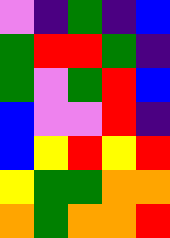[["violet", "indigo", "green", "indigo", "blue"], ["green", "red", "red", "green", "indigo"], ["green", "violet", "green", "red", "blue"], ["blue", "violet", "violet", "red", "indigo"], ["blue", "yellow", "red", "yellow", "red"], ["yellow", "green", "green", "orange", "orange"], ["orange", "green", "orange", "orange", "red"]]